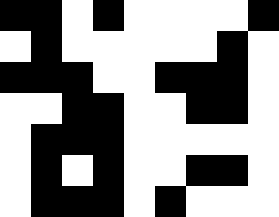[["black", "black", "white", "black", "white", "white", "white", "white", "black"], ["white", "black", "white", "white", "white", "white", "white", "black", "white"], ["black", "black", "black", "white", "white", "black", "black", "black", "white"], ["white", "white", "black", "black", "white", "white", "black", "black", "white"], ["white", "black", "black", "black", "white", "white", "white", "white", "white"], ["white", "black", "white", "black", "white", "white", "black", "black", "white"], ["white", "black", "black", "black", "white", "black", "white", "white", "white"]]